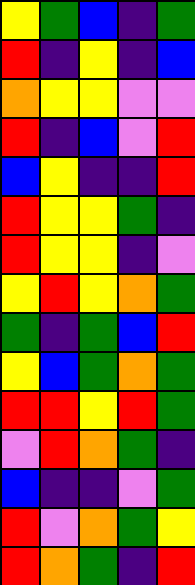[["yellow", "green", "blue", "indigo", "green"], ["red", "indigo", "yellow", "indigo", "blue"], ["orange", "yellow", "yellow", "violet", "violet"], ["red", "indigo", "blue", "violet", "red"], ["blue", "yellow", "indigo", "indigo", "red"], ["red", "yellow", "yellow", "green", "indigo"], ["red", "yellow", "yellow", "indigo", "violet"], ["yellow", "red", "yellow", "orange", "green"], ["green", "indigo", "green", "blue", "red"], ["yellow", "blue", "green", "orange", "green"], ["red", "red", "yellow", "red", "green"], ["violet", "red", "orange", "green", "indigo"], ["blue", "indigo", "indigo", "violet", "green"], ["red", "violet", "orange", "green", "yellow"], ["red", "orange", "green", "indigo", "red"]]